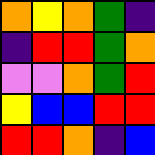[["orange", "yellow", "orange", "green", "indigo"], ["indigo", "red", "red", "green", "orange"], ["violet", "violet", "orange", "green", "red"], ["yellow", "blue", "blue", "red", "red"], ["red", "red", "orange", "indigo", "blue"]]